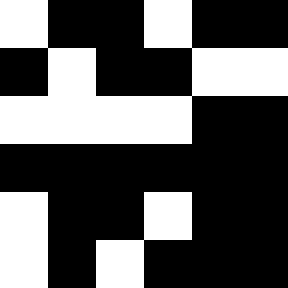[["white", "black", "black", "white", "black", "black"], ["black", "white", "black", "black", "white", "white"], ["white", "white", "white", "white", "black", "black"], ["black", "black", "black", "black", "black", "black"], ["white", "black", "black", "white", "black", "black"], ["white", "black", "white", "black", "black", "black"]]